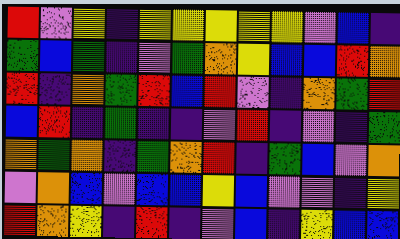[["red", "violet", "yellow", "indigo", "yellow", "yellow", "yellow", "yellow", "yellow", "violet", "blue", "indigo"], ["green", "blue", "green", "indigo", "violet", "green", "orange", "yellow", "blue", "blue", "red", "orange"], ["red", "indigo", "orange", "green", "red", "blue", "red", "violet", "indigo", "orange", "green", "red"], ["blue", "red", "indigo", "green", "indigo", "indigo", "violet", "red", "indigo", "violet", "indigo", "green"], ["orange", "green", "orange", "indigo", "green", "orange", "red", "indigo", "green", "blue", "violet", "orange"], ["violet", "orange", "blue", "violet", "blue", "blue", "yellow", "blue", "violet", "violet", "indigo", "yellow"], ["red", "orange", "yellow", "indigo", "red", "indigo", "violet", "blue", "indigo", "yellow", "blue", "blue"]]